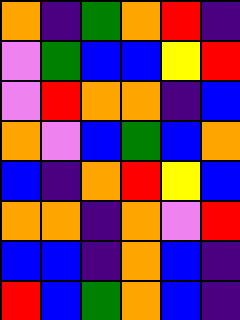[["orange", "indigo", "green", "orange", "red", "indigo"], ["violet", "green", "blue", "blue", "yellow", "red"], ["violet", "red", "orange", "orange", "indigo", "blue"], ["orange", "violet", "blue", "green", "blue", "orange"], ["blue", "indigo", "orange", "red", "yellow", "blue"], ["orange", "orange", "indigo", "orange", "violet", "red"], ["blue", "blue", "indigo", "orange", "blue", "indigo"], ["red", "blue", "green", "orange", "blue", "indigo"]]